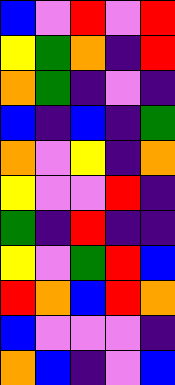[["blue", "violet", "red", "violet", "red"], ["yellow", "green", "orange", "indigo", "red"], ["orange", "green", "indigo", "violet", "indigo"], ["blue", "indigo", "blue", "indigo", "green"], ["orange", "violet", "yellow", "indigo", "orange"], ["yellow", "violet", "violet", "red", "indigo"], ["green", "indigo", "red", "indigo", "indigo"], ["yellow", "violet", "green", "red", "blue"], ["red", "orange", "blue", "red", "orange"], ["blue", "violet", "violet", "violet", "indigo"], ["orange", "blue", "indigo", "violet", "blue"]]